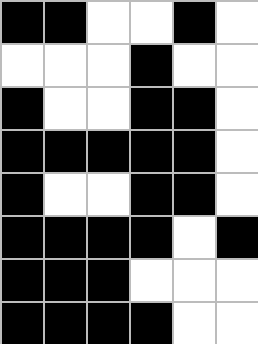[["black", "black", "white", "white", "black", "white"], ["white", "white", "white", "black", "white", "white"], ["black", "white", "white", "black", "black", "white"], ["black", "black", "black", "black", "black", "white"], ["black", "white", "white", "black", "black", "white"], ["black", "black", "black", "black", "white", "black"], ["black", "black", "black", "white", "white", "white"], ["black", "black", "black", "black", "white", "white"]]